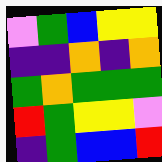[["violet", "green", "blue", "yellow", "yellow"], ["indigo", "indigo", "orange", "indigo", "orange"], ["green", "orange", "green", "green", "green"], ["red", "green", "yellow", "yellow", "violet"], ["indigo", "green", "blue", "blue", "red"]]